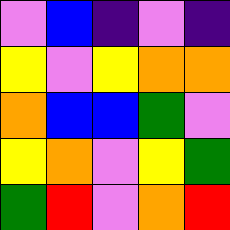[["violet", "blue", "indigo", "violet", "indigo"], ["yellow", "violet", "yellow", "orange", "orange"], ["orange", "blue", "blue", "green", "violet"], ["yellow", "orange", "violet", "yellow", "green"], ["green", "red", "violet", "orange", "red"]]